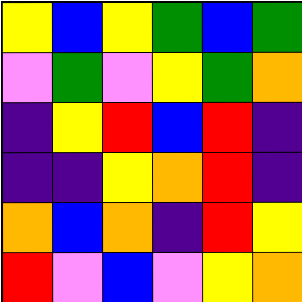[["yellow", "blue", "yellow", "green", "blue", "green"], ["violet", "green", "violet", "yellow", "green", "orange"], ["indigo", "yellow", "red", "blue", "red", "indigo"], ["indigo", "indigo", "yellow", "orange", "red", "indigo"], ["orange", "blue", "orange", "indigo", "red", "yellow"], ["red", "violet", "blue", "violet", "yellow", "orange"]]